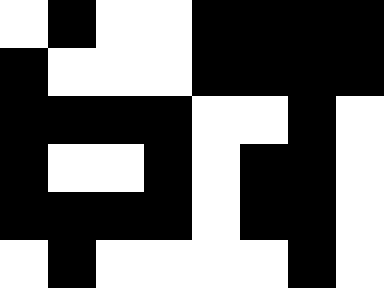[["white", "black", "white", "white", "black", "black", "black", "black"], ["black", "white", "white", "white", "black", "black", "black", "black"], ["black", "black", "black", "black", "white", "white", "black", "white"], ["black", "white", "white", "black", "white", "black", "black", "white"], ["black", "black", "black", "black", "white", "black", "black", "white"], ["white", "black", "white", "white", "white", "white", "black", "white"]]